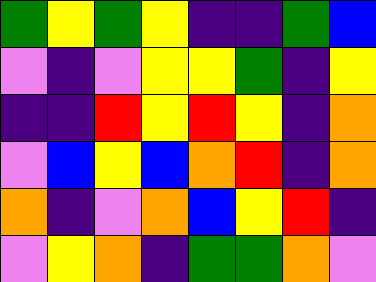[["green", "yellow", "green", "yellow", "indigo", "indigo", "green", "blue"], ["violet", "indigo", "violet", "yellow", "yellow", "green", "indigo", "yellow"], ["indigo", "indigo", "red", "yellow", "red", "yellow", "indigo", "orange"], ["violet", "blue", "yellow", "blue", "orange", "red", "indigo", "orange"], ["orange", "indigo", "violet", "orange", "blue", "yellow", "red", "indigo"], ["violet", "yellow", "orange", "indigo", "green", "green", "orange", "violet"]]